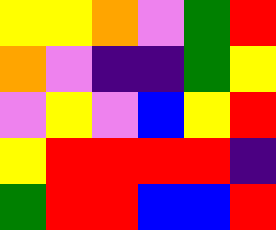[["yellow", "yellow", "orange", "violet", "green", "red"], ["orange", "violet", "indigo", "indigo", "green", "yellow"], ["violet", "yellow", "violet", "blue", "yellow", "red"], ["yellow", "red", "red", "red", "red", "indigo"], ["green", "red", "red", "blue", "blue", "red"]]